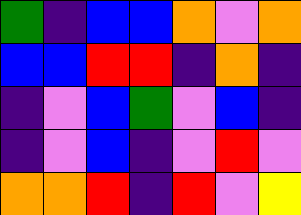[["green", "indigo", "blue", "blue", "orange", "violet", "orange"], ["blue", "blue", "red", "red", "indigo", "orange", "indigo"], ["indigo", "violet", "blue", "green", "violet", "blue", "indigo"], ["indigo", "violet", "blue", "indigo", "violet", "red", "violet"], ["orange", "orange", "red", "indigo", "red", "violet", "yellow"]]